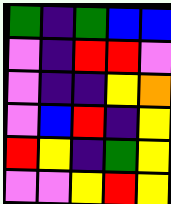[["green", "indigo", "green", "blue", "blue"], ["violet", "indigo", "red", "red", "violet"], ["violet", "indigo", "indigo", "yellow", "orange"], ["violet", "blue", "red", "indigo", "yellow"], ["red", "yellow", "indigo", "green", "yellow"], ["violet", "violet", "yellow", "red", "yellow"]]